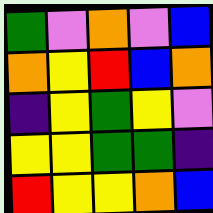[["green", "violet", "orange", "violet", "blue"], ["orange", "yellow", "red", "blue", "orange"], ["indigo", "yellow", "green", "yellow", "violet"], ["yellow", "yellow", "green", "green", "indigo"], ["red", "yellow", "yellow", "orange", "blue"]]